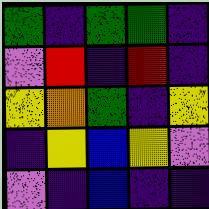[["green", "indigo", "green", "green", "indigo"], ["violet", "red", "indigo", "red", "indigo"], ["yellow", "orange", "green", "indigo", "yellow"], ["indigo", "yellow", "blue", "yellow", "violet"], ["violet", "indigo", "blue", "indigo", "indigo"]]